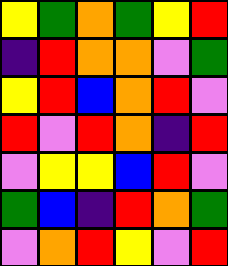[["yellow", "green", "orange", "green", "yellow", "red"], ["indigo", "red", "orange", "orange", "violet", "green"], ["yellow", "red", "blue", "orange", "red", "violet"], ["red", "violet", "red", "orange", "indigo", "red"], ["violet", "yellow", "yellow", "blue", "red", "violet"], ["green", "blue", "indigo", "red", "orange", "green"], ["violet", "orange", "red", "yellow", "violet", "red"]]